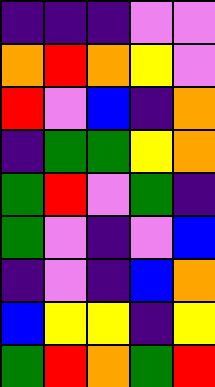[["indigo", "indigo", "indigo", "violet", "violet"], ["orange", "red", "orange", "yellow", "violet"], ["red", "violet", "blue", "indigo", "orange"], ["indigo", "green", "green", "yellow", "orange"], ["green", "red", "violet", "green", "indigo"], ["green", "violet", "indigo", "violet", "blue"], ["indigo", "violet", "indigo", "blue", "orange"], ["blue", "yellow", "yellow", "indigo", "yellow"], ["green", "red", "orange", "green", "red"]]